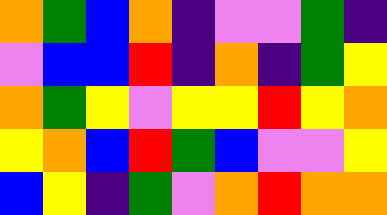[["orange", "green", "blue", "orange", "indigo", "violet", "violet", "green", "indigo"], ["violet", "blue", "blue", "red", "indigo", "orange", "indigo", "green", "yellow"], ["orange", "green", "yellow", "violet", "yellow", "yellow", "red", "yellow", "orange"], ["yellow", "orange", "blue", "red", "green", "blue", "violet", "violet", "yellow"], ["blue", "yellow", "indigo", "green", "violet", "orange", "red", "orange", "orange"]]